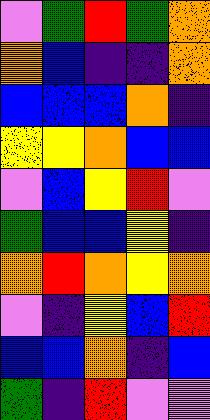[["violet", "green", "red", "green", "orange"], ["orange", "blue", "indigo", "indigo", "orange"], ["blue", "blue", "blue", "orange", "indigo"], ["yellow", "yellow", "orange", "blue", "blue"], ["violet", "blue", "yellow", "red", "violet"], ["green", "blue", "blue", "yellow", "indigo"], ["orange", "red", "orange", "yellow", "orange"], ["violet", "indigo", "yellow", "blue", "red"], ["blue", "blue", "orange", "indigo", "blue"], ["green", "indigo", "red", "violet", "violet"]]